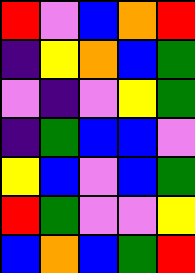[["red", "violet", "blue", "orange", "red"], ["indigo", "yellow", "orange", "blue", "green"], ["violet", "indigo", "violet", "yellow", "green"], ["indigo", "green", "blue", "blue", "violet"], ["yellow", "blue", "violet", "blue", "green"], ["red", "green", "violet", "violet", "yellow"], ["blue", "orange", "blue", "green", "red"]]